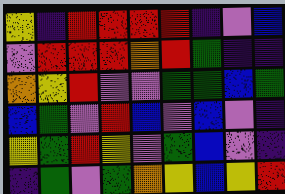[["yellow", "indigo", "red", "red", "red", "red", "indigo", "violet", "blue"], ["violet", "red", "red", "red", "orange", "red", "green", "indigo", "indigo"], ["orange", "yellow", "red", "violet", "violet", "green", "green", "blue", "green"], ["blue", "green", "violet", "red", "blue", "violet", "blue", "violet", "indigo"], ["yellow", "green", "red", "yellow", "violet", "green", "blue", "violet", "indigo"], ["indigo", "green", "violet", "green", "orange", "yellow", "blue", "yellow", "red"]]